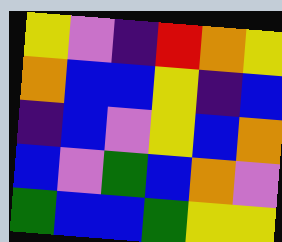[["yellow", "violet", "indigo", "red", "orange", "yellow"], ["orange", "blue", "blue", "yellow", "indigo", "blue"], ["indigo", "blue", "violet", "yellow", "blue", "orange"], ["blue", "violet", "green", "blue", "orange", "violet"], ["green", "blue", "blue", "green", "yellow", "yellow"]]